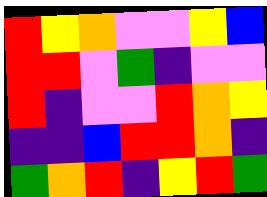[["red", "yellow", "orange", "violet", "violet", "yellow", "blue"], ["red", "red", "violet", "green", "indigo", "violet", "violet"], ["red", "indigo", "violet", "violet", "red", "orange", "yellow"], ["indigo", "indigo", "blue", "red", "red", "orange", "indigo"], ["green", "orange", "red", "indigo", "yellow", "red", "green"]]